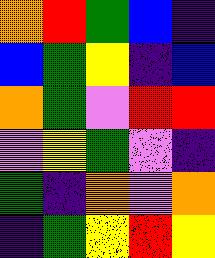[["orange", "red", "green", "blue", "indigo"], ["blue", "green", "yellow", "indigo", "blue"], ["orange", "green", "violet", "red", "red"], ["violet", "yellow", "green", "violet", "indigo"], ["green", "indigo", "orange", "violet", "orange"], ["indigo", "green", "yellow", "red", "yellow"]]